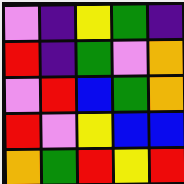[["violet", "indigo", "yellow", "green", "indigo"], ["red", "indigo", "green", "violet", "orange"], ["violet", "red", "blue", "green", "orange"], ["red", "violet", "yellow", "blue", "blue"], ["orange", "green", "red", "yellow", "red"]]